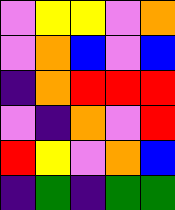[["violet", "yellow", "yellow", "violet", "orange"], ["violet", "orange", "blue", "violet", "blue"], ["indigo", "orange", "red", "red", "red"], ["violet", "indigo", "orange", "violet", "red"], ["red", "yellow", "violet", "orange", "blue"], ["indigo", "green", "indigo", "green", "green"]]